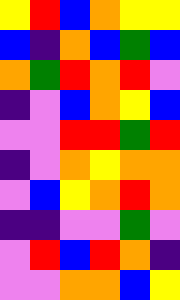[["yellow", "red", "blue", "orange", "yellow", "yellow"], ["blue", "indigo", "orange", "blue", "green", "blue"], ["orange", "green", "red", "orange", "red", "violet"], ["indigo", "violet", "blue", "orange", "yellow", "blue"], ["violet", "violet", "red", "red", "green", "red"], ["indigo", "violet", "orange", "yellow", "orange", "orange"], ["violet", "blue", "yellow", "orange", "red", "orange"], ["indigo", "indigo", "violet", "violet", "green", "violet"], ["violet", "red", "blue", "red", "orange", "indigo"], ["violet", "violet", "orange", "orange", "blue", "yellow"]]